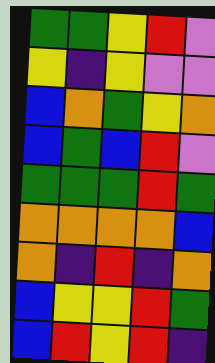[["green", "green", "yellow", "red", "violet"], ["yellow", "indigo", "yellow", "violet", "violet"], ["blue", "orange", "green", "yellow", "orange"], ["blue", "green", "blue", "red", "violet"], ["green", "green", "green", "red", "green"], ["orange", "orange", "orange", "orange", "blue"], ["orange", "indigo", "red", "indigo", "orange"], ["blue", "yellow", "yellow", "red", "green"], ["blue", "red", "yellow", "red", "indigo"]]